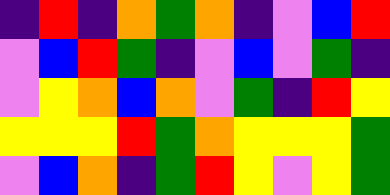[["indigo", "red", "indigo", "orange", "green", "orange", "indigo", "violet", "blue", "red"], ["violet", "blue", "red", "green", "indigo", "violet", "blue", "violet", "green", "indigo"], ["violet", "yellow", "orange", "blue", "orange", "violet", "green", "indigo", "red", "yellow"], ["yellow", "yellow", "yellow", "red", "green", "orange", "yellow", "yellow", "yellow", "green"], ["violet", "blue", "orange", "indigo", "green", "red", "yellow", "violet", "yellow", "green"]]